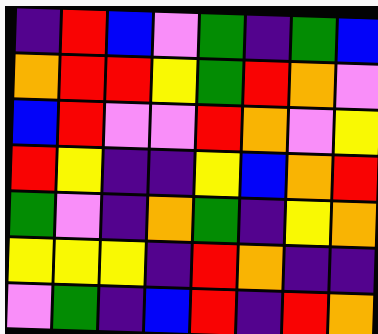[["indigo", "red", "blue", "violet", "green", "indigo", "green", "blue"], ["orange", "red", "red", "yellow", "green", "red", "orange", "violet"], ["blue", "red", "violet", "violet", "red", "orange", "violet", "yellow"], ["red", "yellow", "indigo", "indigo", "yellow", "blue", "orange", "red"], ["green", "violet", "indigo", "orange", "green", "indigo", "yellow", "orange"], ["yellow", "yellow", "yellow", "indigo", "red", "orange", "indigo", "indigo"], ["violet", "green", "indigo", "blue", "red", "indigo", "red", "orange"]]